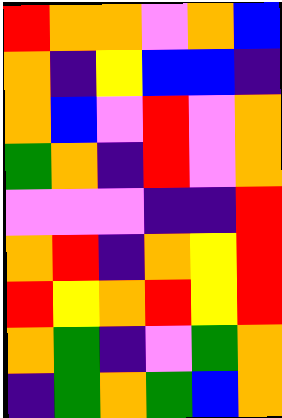[["red", "orange", "orange", "violet", "orange", "blue"], ["orange", "indigo", "yellow", "blue", "blue", "indigo"], ["orange", "blue", "violet", "red", "violet", "orange"], ["green", "orange", "indigo", "red", "violet", "orange"], ["violet", "violet", "violet", "indigo", "indigo", "red"], ["orange", "red", "indigo", "orange", "yellow", "red"], ["red", "yellow", "orange", "red", "yellow", "red"], ["orange", "green", "indigo", "violet", "green", "orange"], ["indigo", "green", "orange", "green", "blue", "orange"]]